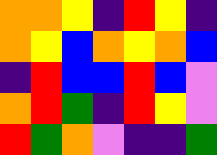[["orange", "orange", "yellow", "indigo", "red", "yellow", "indigo"], ["orange", "yellow", "blue", "orange", "yellow", "orange", "blue"], ["indigo", "red", "blue", "blue", "red", "blue", "violet"], ["orange", "red", "green", "indigo", "red", "yellow", "violet"], ["red", "green", "orange", "violet", "indigo", "indigo", "green"]]